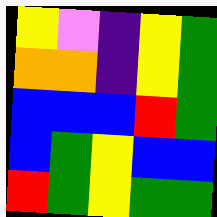[["yellow", "violet", "indigo", "yellow", "green"], ["orange", "orange", "indigo", "yellow", "green"], ["blue", "blue", "blue", "red", "green"], ["blue", "green", "yellow", "blue", "blue"], ["red", "green", "yellow", "green", "green"]]